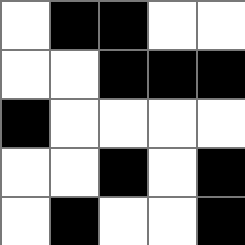[["white", "black", "black", "white", "white"], ["white", "white", "black", "black", "black"], ["black", "white", "white", "white", "white"], ["white", "white", "black", "white", "black"], ["white", "black", "white", "white", "black"]]